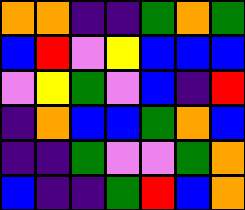[["orange", "orange", "indigo", "indigo", "green", "orange", "green"], ["blue", "red", "violet", "yellow", "blue", "blue", "blue"], ["violet", "yellow", "green", "violet", "blue", "indigo", "red"], ["indigo", "orange", "blue", "blue", "green", "orange", "blue"], ["indigo", "indigo", "green", "violet", "violet", "green", "orange"], ["blue", "indigo", "indigo", "green", "red", "blue", "orange"]]